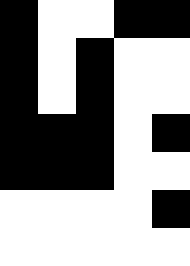[["black", "white", "white", "black", "black"], ["black", "white", "black", "white", "white"], ["black", "white", "black", "white", "white"], ["black", "black", "black", "white", "black"], ["black", "black", "black", "white", "white"], ["white", "white", "white", "white", "black"], ["white", "white", "white", "white", "white"]]